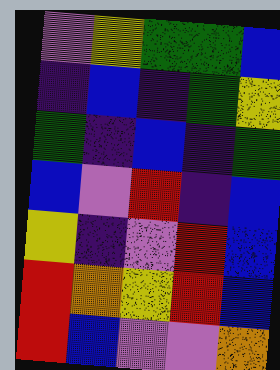[["violet", "yellow", "green", "green", "blue"], ["indigo", "blue", "indigo", "green", "yellow"], ["green", "indigo", "blue", "indigo", "green"], ["blue", "violet", "red", "indigo", "blue"], ["yellow", "indigo", "violet", "red", "blue"], ["red", "orange", "yellow", "red", "blue"], ["red", "blue", "violet", "violet", "orange"]]